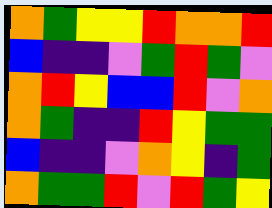[["orange", "green", "yellow", "yellow", "red", "orange", "orange", "red"], ["blue", "indigo", "indigo", "violet", "green", "red", "green", "violet"], ["orange", "red", "yellow", "blue", "blue", "red", "violet", "orange"], ["orange", "green", "indigo", "indigo", "red", "yellow", "green", "green"], ["blue", "indigo", "indigo", "violet", "orange", "yellow", "indigo", "green"], ["orange", "green", "green", "red", "violet", "red", "green", "yellow"]]